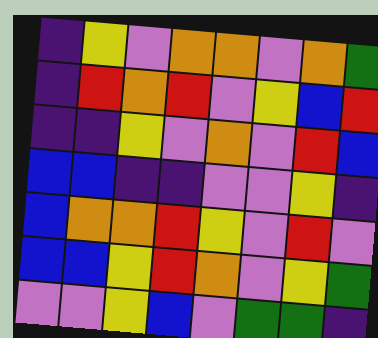[["indigo", "yellow", "violet", "orange", "orange", "violet", "orange", "green"], ["indigo", "red", "orange", "red", "violet", "yellow", "blue", "red"], ["indigo", "indigo", "yellow", "violet", "orange", "violet", "red", "blue"], ["blue", "blue", "indigo", "indigo", "violet", "violet", "yellow", "indigo"], ["blue", "orange", "orange", "red", "yellow", "violet", "red", "violet"], ["blue", "blue", "yellow", "red", "orange", "violet", "yellow", "green"], ["violet", "violet", "yellow", "blue", "violet", "green", "green", "indigo"]]